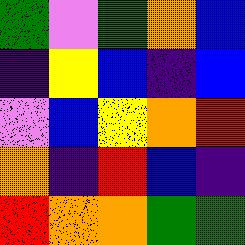[["green", "violet", "green", "orange", "blue"], ["indigo", "yellow", "blue", "indigo", "blue"], ["violet", "blue", "yellow", "orange", "red"], ["orange", "indigo", "red", "blue", "indigo"], ["red", "orange", "orange", "green", "green"]]